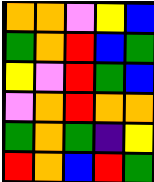[["orange", "orange", "violet", "yellow", "blue"], ["green", "orange", "red", "blue", "green"], ["yellow", "violet", "red", "green", "blue"], ["violet", "orange", "red", "orange", "orange"], ["green", "orange", "green", "indigo", "yellow"], ["red", "orange", "blue", "red", "green"]]